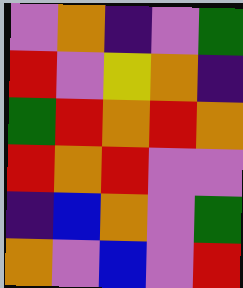[["violet", "orange", "indigo", "violet", "green"], ["red", "violet", "yellow", "orange", "indigo"], ["green", "red", "orange", "red", "orange"], ["red", "orange", "red", "violet", "violet"], ["indigo", "blue", "orange", "violet", "green"], ["orange", "violet", "blue", "violet", "red"]]